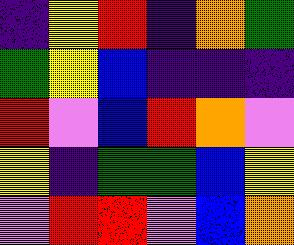[["indigo", "yellow", "red", "indigo", "orange", "green"], ["green", "yellow", "blue", "indigo", "indigo", "indigo"], ["red", "violet", "blue", "red", "orange", "violet"], ["yellow", "indigo", "green", "green", "blue", "yellow"], ["violet", "red", "red", "violet", "blue", "orange"]]